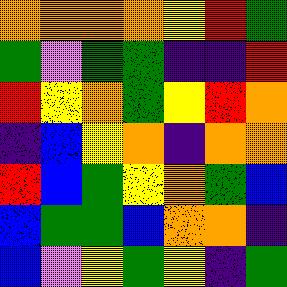[["orange", "orange", "orange", "orange", "yellow", "red", "green"], ["green", "violet", "green", "green", "indigo", "indigo", "red"], ["red", "yellow", "orange", "green", "yellow", "red", "orange"], ["indigo", "blue", "yellow", "orange", "indigo", "orange", "orange"], ["red", "blue", "green", "yellow", "orange", "green", "blue"], ["blue", "green", "green", "blue", "orange", "orange", "indigo"], ["blue", "violet", "yellow", "green", "yellow", "indigo", "green"]]